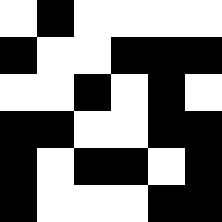[["white", "black", "white", "white", "white", "white"], ["black", "white", "white", "black", "black", "black"], ["white", "white", "black", "white", "black", "white"], ["black", "black", "white", "white", "black", "black"], ["black", "white", "black", "black", "white", "black"], ["black", "white", "white", "white", "black", "black"]]